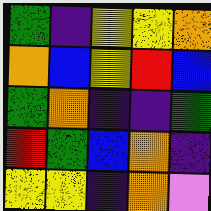[["green", "indigo", "yellow", "yellow", "orange"], ["orange", "blue", "yellow", "red", "blue"], ["green", "orange", "indigo", "indigo", "green"], ["red", "green", "blue", "orange", "indigo"], ["yellow", "yellow", "indigo", "orange", "violet"]]